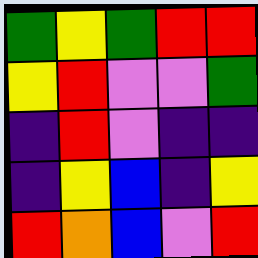[["green", "yellow", "green", "red", "red"], ["yellow", "red", "violet", "violet", "green"], ["indigo", "red", "violet", "indigo", "indigo"], ["indigo", "yellow", "blue", "indigo", "yellow"], ["red", "orange", "blue", "violet", "red"]]